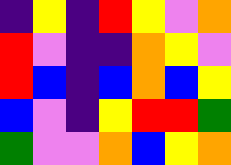[["indigo", "yellow", "indigo", "red", "yellow", "violet", "orange"], ["red", "violet", "indigo", "indigo", "orange", "yellow", "violet"], ["red", "blue", "indigo", "blue", "orange", "blue", "yellow"], ["blue", "violet", "indigo", "yellow", "red", "red", "green"], ["green", "violet", "violet", "orange", "blue", "yellow", "orange"]]